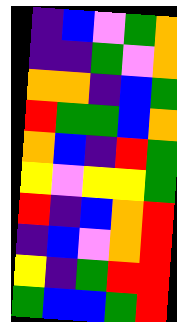[["indigo", "blue", "violet", "green", "orange"], ["indigo", "indigo", "green", "violet", "orange"], ["orange", "orange", "indigo", "blue", "green"], ["red", "green", "green", "blue", "orange"], ["orange", "blue", "indigo", "red", "green"], ["yellow", "violet", "yellow", "yellow", "green"], ["red", "indigo", "blue", "orange", "red"], ["indigo", "blue", "violet", "orange", "red"], ["yellow", "indigo", "green", "red", "red"], ["green", "blue", "blue", "green", "red"]]